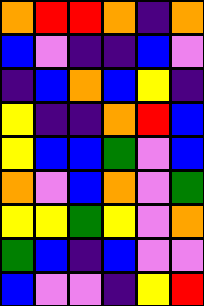[["orange", "red", "red", "orange", "indigo", "orange"], ["blue", "violet", "indigo", "indigo", "blue", "violet"], ["indigo", "blue", "orange", "blue", "yellow", "indigo"], ["yellow", "indigo", "indigo", "orange", "red", "blue"], ["yellow", "blue", "blue", "green", "violet", "blue"], ["orange", "violet", "blue", "orange", "violet", "green"], ["yellow", "yellow", "green", "yellow", "violet", "orange"], ["green", "blue", "indigo", "blue", "violet", "violet"], ["blue", "violet", "violet", "indigo", "yellow", "red"]]